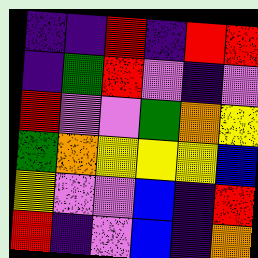[["indigo", "indigo", "red", "indigo", "red", "red"], ["indigo", "green", "red", "violet", "indigo", "violet"], ["red", "violet", "violet", "green", "orange", "yellow"], ["green", "orange", "yellow", "yellow", "yellow", "blue"], ["yellow", "violet", "violet", "blue", "indigo", "red"], ["red", "indigo", "violet", "blue", "indigo", "orange"]]